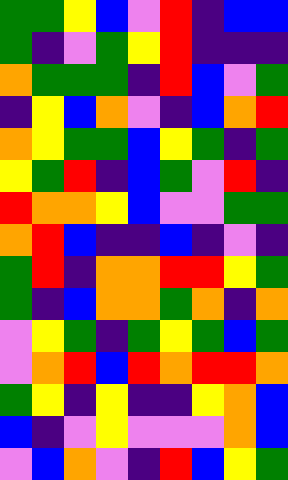[["green", "green", "yellow", "blue", "violet", "red", "indigo", "blue", "blue"], ["green", "indigo", "violet", "green", "yellow", "red", "indigo", "indigo", "indigo"], ["orange", "green", "green", "green", "indigo", "red", "blue", "violet", "green"], ["indigo", "yellow", "blue", "orange", "violet", "indigo", "blue", "orange", "red"], ["orange", "yellow", "green", "green", "blue", "yellow", "green", "indigo", "green"], ["yellow", "green", "red", "indigo", "blue", "green", "violet", "red", "indigo"], ["red", "orange", "orange", "yellow", "blue", "violet", "violet", "green", "green"], ["orange", "red", "blue", "indigo", "indigo", "blue", "indigo", "violet", "indigo"], ["green", "red", "indigo", "orange", "orange", "red", "red", "yellow", "green"], ["green", "indigo", "blue", "orange", "orange", "green", "orange", "indigo", "orange"], ["violet", "yellow", "green", "indigo", "green", "yellow", "green", "blue", "green"], ["violet", "orange", "red", "blue", "red", "orange", "red", "red", "orange"], ["green", "yellow", "indigo", "yellow", "indigo", "indigo", "yellow", "orange", "blue"], ["blue", "indigo", "violet", "yellow", "violet", "violet", "violet", "orange", "blue"], ["violet", "blue", "orange", "violet", "indigo", "red", "blue", "yellow", "green"]]